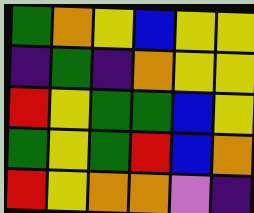[["green", "orange", "yellow", "blue", "yellow", "yellow"], ["indigo", "green", "indigo", "orange", "yellow", "yellow"], ["red", "yellow", "green", "green", "blue", "yellow"], ["green", "yellow", "green", "red", "blue", "orange"], ["red", "yellow", "orange", "orange", "violet", "indigo"]]